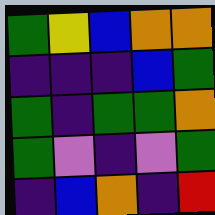[["green", "yellow", "blue", "orange", "orange"], ["indigo", "indigo", "indigo", "blue", "green"], ["green", "indigo", "green", "green", "orange"], ["green", "violet", "indigo", "violet", "green"], ["indigo", "blue", "orange", "indigo", "red"]]